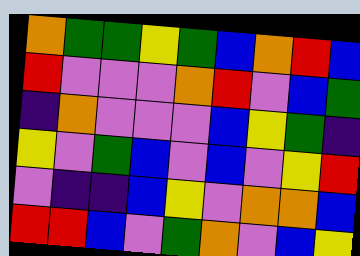[["orange", "green", "green", "yellow", "green", "blue", "orange", "red", "blue"], ["red", "violet", "violet", "violet", "orange", "red", "violet", "blue", "green"], ["indigo", "orange", "violet", "violet", "violet", "blue", "yellow", "green", "indigo"], ["yellow", "violet", "green", "blue", "violet", "blue", "violet", "yellow", "red"], ["violet", "indigo", "indigo", "blue", "yellow", "violet", "orange", "orange", "blue"], ["red", "red", "blue", "violet", "green", "orange", "violet", "blue", "yellow"]]